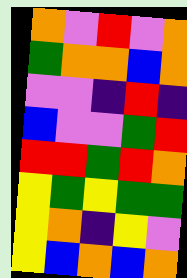[["orange", "violet", "red", "violet", "orange"], ["green", "orange", "orange", "blue", "orange"], ["violet", "violet", "indigo", "red", "indigo"], ["blue", "violet", "violet", "green", "red"], ["red", "red", "green", "red", "orange"], ["yellow", "green", "yellow", "green", "green"], ["yellow", "orange", "indigo", "yellow", "violet"], ["yellow", "blue", "orange", "blue", "orange"]]